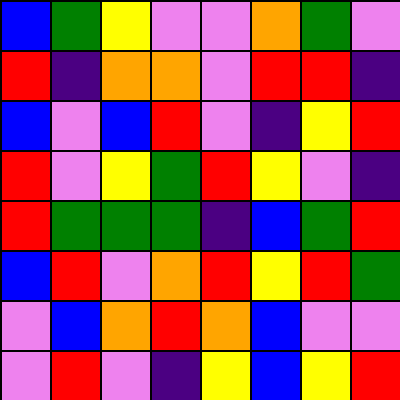[["blue", "green", "yellow", "violet", "violet", "orange", "green", "violet"], ["red", "indigo", "orange", "orange", "violet", "red", "red", "indigo"], ["blue", "violet", "blue", "red", "violet", "indigo", "yellow", "red"], ["red", "violet", "yellow", "green", "red", "yellow", "violet", "indigo"], ["red", "green", "green", "green", "indigo", "blue", "green", "red"], ["blue", "red", "violet", "orange", "red", "yellow", "red", "green"], ["violet", "blue", "orange", "red", "orange", "blue", "violet", "violet"], ["violet", "red", "violet", "indigo", "yellow", "blue", "yellow", "red"]]